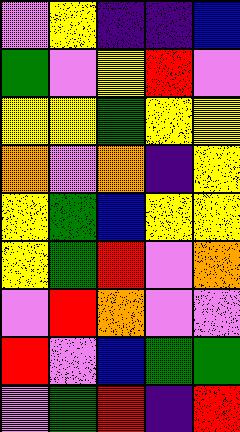[["violet", "yellow", "indigo", "indigo", "blue"], ["green", "violet", "yellow", "red", "violet"], ["yellow", "yellow", "green", "yellow", "yellow"], ["orange", "violet", "orange", "indigo", "yellow"], ["yellow", "green", "blue", "yellow", "yellow"], ["yellow", "green", "red", "violet", "orange"], ["violet", "red", "orange", "violet", "violet"], ["red", "violet", "blue", "green", "green"], ["violet", "green", "red", "indigo", "red"]]